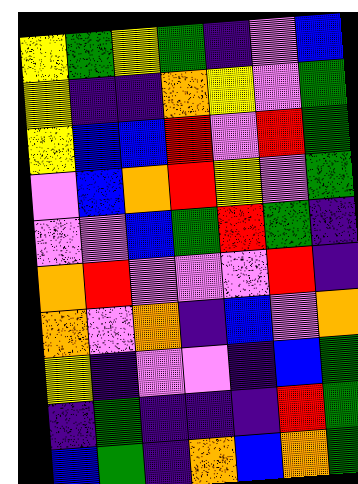[["yellow", "green", "yellow", "green", "indigo", "violet", "blue"], ["yellow", "indigo", "indigo", "orange", "yellow", "violet", "green"], ["yellow", "blue", "blue", "red", "violet", "red", "green"], ["violet", "blue", "orange", "red", "yellow", "violet", "green"], ["violet", "violet", "blue", "green", "red", "green", "indigo"], ["orange", "red", "violet", "violet", "violet", "red", "indigo"], ["orange", "violet", "orange", "indigo", "blue", "violet", "orange"], ["yellow", "indigo", "violet", "violet", "indigo", "blue", "green"], ["indigo", "green", "indigo", "indigo", "indigo", "red", "green"], ["blue", "green", "indigo", "orange", "blue", "orange", "green"]]